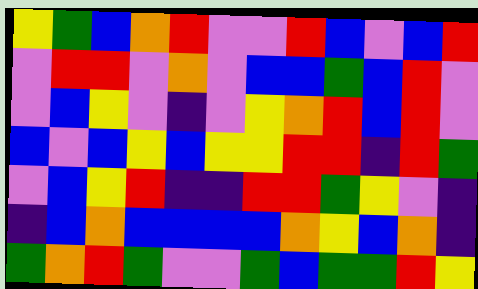[["yellow", "green", "blue", "orange", "red", "violet", "violet", "red", "blue", "violet", "blue", "red"], ["violet", "red", "red", "violet", "orange", "violet", "blue", "blue", "green", "blue", "red", "violet"], ["violet", "blue", "yellow", "violet", "indigo", "violet", "yellow", "orange", "red", "blue", "red", "violet"], ["blue", "violet", "blue", "yellow", "blue", "yellow", "yellow", "red", "red", "indigo", "red", "green"], ["violet", "blue", "yellow", "red", "indigo", "indigo", "red", "red", "green", "yellow", "violet", "indigo"], ["indigo", "blue", "orange", "blue", "blue", "blue", "blue", "orange", "yellow", "blue", "orange", "indigo"], ["green", "orange", "red", "green", "violet", "violet", "green", "blue", "green", "green", "red", "yellow"]]